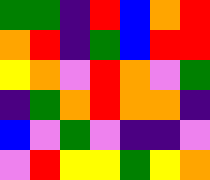[["green", "green", "indigo", "red", "blue", "orange", "red"], ["orange", "red", "indigo", "green", "blue", "red", "red"], ["yellow", "orange", "violet", "red", "orange", "violet", "green"], ["indigo", "green", "orange", "red", "orange", "orange", "indigo"], ["blue", "violet", "green", "violet", "indigo", "indigo", "violet"], ["violet", "red", "yellow", "yellow", "green", "yellow", "orange"]]